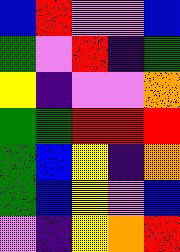[["blue", "red", "violet", "violet", "blue"], ["green", "violet", "red", "indigo", "green"], ["yellow", "indigo", "violet", "violet", "orange"], ["green", "green", "red", "red", "red"], ["green", "blue", "yellow", "indigo", "orange"], ["green", "blue", "yellow", "violet", "blue"], ["violet", "indigo", "yellow", "orange", "red"]]